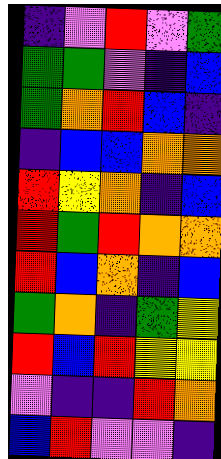[["indigo", "violet", "red", "violet", "green"], ["green", "green", "violet", "indigo", "blue"], ["green", "orange", "red", "blue", "indigo"], ["indigo", "blue", "blue", "orange", "orange"], ["red", "yellow", "orange", "indigo", "blue"], ["red", "green", "red", "orange", "orange"], ["red", "blue", "orange", "indigo", "blue"], ["green", "orange", "indigo", "green", "yellow"], ["red", "blue", "red", "yellow", "yellow"], ["violet", "indigo", "indigo", "red", "orange"], ["blue", "red", "violet", "violet", "indigo"]]